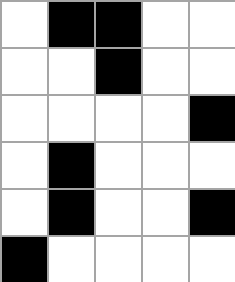[["white", "black", "black", "white", "white"], ["white", "white", "black", "white", "white"], ["white", "white", "white", "white", "black"], ["white", "black", "white", "white", "white"], ["white", "black", "white", "white", "black"], ["black", "white", "white", "white", "white"]]